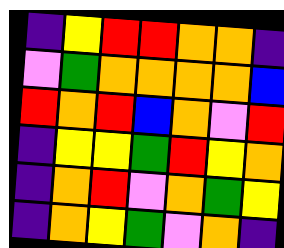[["indigo", "yellow", "red", "red", "orange", "orange", "indigo"], ["violet", "green", "orange", "orange", "orange", "orange", "blue"], ["red", "orange", "red", "blue", "orange", "violet", "red"], ["indigo", "yellow", "yellow", "green", "red", "yellow", "orange"], ["indigo", "orange", "red", "violet", "orange", "green", "yellow"], ["indigo", "orange", "yellow", "green", "violet", "orange", "indigo"]]